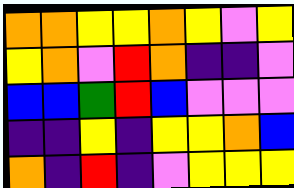[["orange", "orange", "yellow", "yellow", "orange", "yellow", "violet", "yellow"], ["yellow", "orange", "violet", "red", "orange", "indigo", "indigo", "violet"], ["blue", "blue", "green", "red", "blue", "violet", "violet", "violet"], ["indigo", "indigo", "yellow", "indigo", "yellow", "yellow", "orange", "blue"], ["orange", "indigo", "red", "indigo", "violet", "yellow", "yellow", "yellow"]]